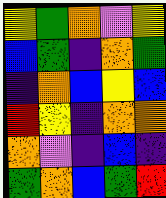[["yellow", "green", "orange", "violet", "yellow"], ["blue", "green", "indigo", "orange", "green"], ["indigo", "orange", "blue", "yellow", "blue"], ["red", "yellow", "indigo", "orange", "orange"], ["orange", "violet", "indigo", "blue", "indigo"], ["green", "orange", "blue", "green", "red"]]